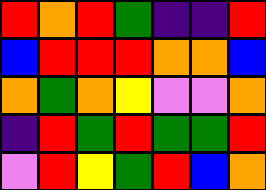[["red", "orange", "red", "green", "indigo", "indigo", "red"], ["blue", "red", "red", "red", "orange", "orange", "blue"], ["orange", "green", "orange", "yellow", "violet", "violet", "orange"], ["indigo", "red", "green", "red", "green", "green", "red"], ["violet", "red", "yellow", "green", "red", "blue", "orange"]]